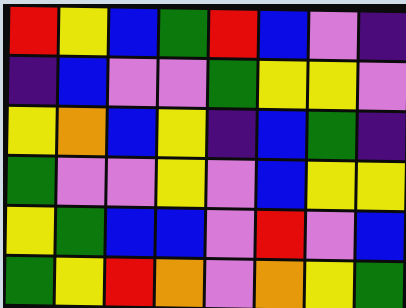[["red", "yellow", "blue", "green", "red", "blue", "violet", "indigo"], ["indigo", "blue", "violet", "violet", "green", "yellow", "yellow", "violet"], ["yellow", "orange", "blue", "yellow", "indigo", "blue", "green", "indigo"], ["green", "violet", "violet", "yellow", "violet", "blue", "yellow", "yellow"], ["yellow", "green", "blue", "blue", "violet", "red", "violet", "blue"], ["green", "yellow", "red", "orange", "violet", "orange", "yellow", "green"]]